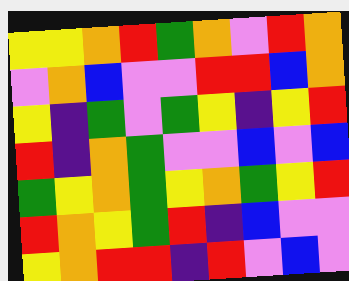[["yellow", "yellow", "orange", "red", "green", "orange", "violet", "red", "orange"], ["violet", "orange", "blue", "violet", "violet", "red", "red", "blue", "orange"], ["yellow", "indigo", "green", "violet", "green", "yellow", "indigo", "yellow", "red"], ["red", "indigo", "orange", "green", "violet", "violet", "blue", "violet", "blue"], ["green", "yellow", "orange", "green", "yellow", "orange", "green", "yellow", "red"], ["red", "orange", "yellow", "green", "red", "indigo", "blue", "violet", "violet"], ["yellow", "orange", "red", "red", "indigo", "red", "violet", "blue", "violet"]]